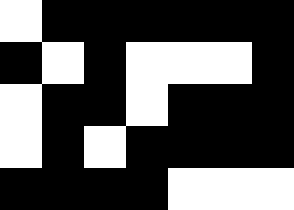[["white", "black", "black", "black", "black", "black", "black"], ["black", "white", "black", "white", "white", "white", "black"], ["white", "black", "black", "white", "black", "black", "black"], ["white", "black", "white", "black", "black", "black", "black"], ["black", "black", "black", "black", "white", "white", "white"]]